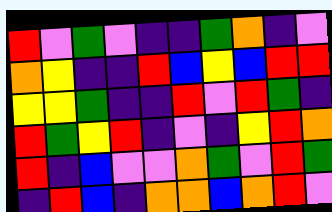[["red", "violet", "green", "violet", "indigo", "indigo", "green", "orange", "indigo", "violet"], ["orange", "yellow", "indigo", "indigo", "red", "blue", "yellow", "blue", "red", "red"], ["yellow", "yellow", "green", "indigo", "indigo", "red", "violet", "red", "green", "indigo"], ["red", "green", "yellow", "red", "indigo", "violet", "indigo", "yellow", "red", "orange"], ["red", "indigo", "blue", "violet", "violet", "orange", "green", "violet", "red", "green"], ["indigo", "red", "blue", "indigo", "orange", "orange", "blue", "orange", "red", "violet"]]